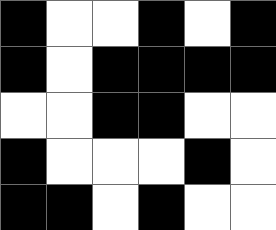[["black", "white", "white", "black", "white", "black"], ["black", "white", "black", "black", "black", "black"], ["white", "white", "black", "black", "white", "white"], ["black", "white", "white", "white", "black", "white"], ["black", "black", "white", "black", "white", "white"]]